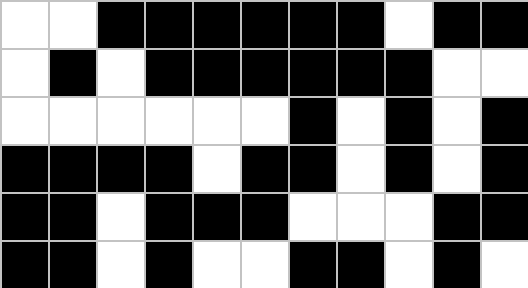[["white", "white", "black", "black", "black", "black", "black", "black", "white", "black", "black"], ["white", "black", "white", "black", "black", "black", "black", "black", "black", "white", "white"], ["white", "white", "white", "white", "white", "white", "black", "white", "black", "white", "black"], ["black", "black", "black", "black", "white", "black", "black", "white", "black", "white", "black"], ["black", "black", "white", "black", "black", "black", "white", "white", "white", "black", "black"], ["black", "black", "white", "black", "white", "white", "black", "black", "white", "black", "white"]]